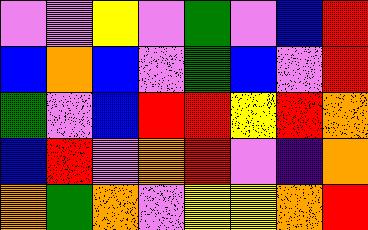[["violet", "violet", "yellow", "violet", "green", "violet", "blue", "red"], ["blue", "orange", "blue", "violet", "green", "blue", "violet", "red"], ["green", "violet", "blue", "red", "red", "yellow", "red", "orange"], ["blue", "red", "violet", "orange", "red", "violet", "indigo", "orange"], ["orange", "green", "orange", "violet", "yellow", "yellow", "orange", "red"]]